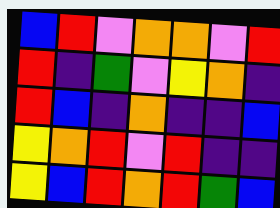[["blue", "red", "violet", "orange", "orange", "violet", "red"], ["red", "indigo", "green", "violet", "yellow", "orange", "indigo"], ["red", "blue", "indigo", "orange", "indigo", "indigo", "blue"], ["yellow", "orange", "red", "violet", "red", "indigo", "indigo"], ["yellow", "blue", "red", "orange", "red", "green", "blue"]]